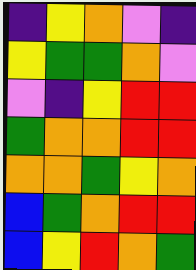[["indigo", "yellow", "orange", "violet", "indigo"], ["yellow", "green", "green", "orange", "violet"], ["violet", "indigo", "yellow", "red", "red"], ["green", "orange", "orange", "red", "red"], ["orange", "orange", "green", "yellow", "orange"], ["blue", "green", "orange", "red", "red"], ["blue", "yellow", "red", "orange", "green"]]